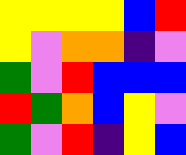[["yellow", "yellow", "yellow", "yellow", "blue", "red"], ["yellow", "violet", "orange", "orange", "indigo", "violet"], ["green", "violet", "red", "blue", "blue", "blue"], ["red", "green", "orange", "blue", "yellow", "violet"], ["green", "violet", "red", "indigo", "yellow", "blue"]]